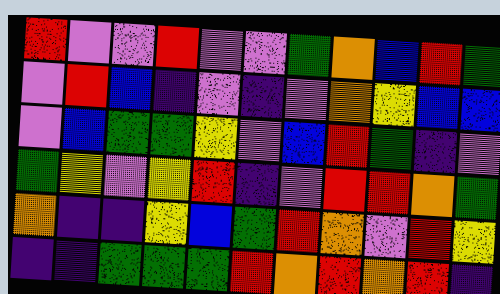[["red", "violet", "violet", "red", "violet", "violet", "green", "orange", "blue", "red", "green"], ["violet", "red", "blue", "indigo", "violet", "indigo", "violet", "orange", "yellow", "blue", "blue"], ["violet", "blue", "green", "green", "yellow", "violet", "blue", "red", "green", "indigo", "violet"], ["green", "yellow", "violet", "yellow", "red", "indigo", "violet", "red", "red", "orange", "green"], ["orange", "indigo", "indigo", "yellow", "blue", "green", "red", "orange", "violet", "red", "yellow"], ["indigo", "indigo", "green", "green", "green", "red", "orange", "red", "orange", "red", "indigo"]]